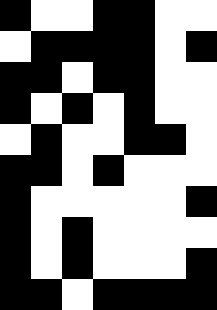[["black", "white", "white", "black", "black", "white", "white"], ["white", "black", "black", "black", "black", "white", "black"], ["black", "black", "white", "black", "black", "white", "white"], ["black", "white", "black", "white", "black", "white", "white"], ["white", "black", "white", "white", "black", "black", "white"], ["black", "black", "white", "black", "white", "white", "white"], ["black", "white", "white", "white", "white", "white", "black"], ["black", "white", "black", "white", "white", "white", "white"], ["black", "white", "black", "white", "white", "white", "black"], ["black", "black", "white", "black", "black", "black", "black"]]